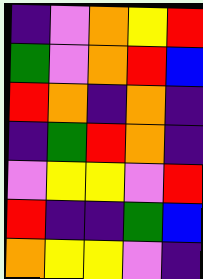[["indigo", "violet", "orange", "yellow", "red"], ["green", "violet", "orange", "red", "blue"], ["red", "orange", "indigo", "orange", "indigo"], ["indigo", "green", "red", "orange", "indigo"], ["violet", "yellow", "yellow", "violet", "red"], ["red", "indigo", "indigo", "green", "blue"], ["orange", "yellow", "yellow", "violet", "indigo"]]